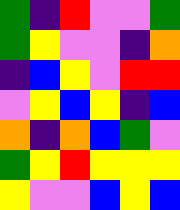[["green", "indigo", "red", "violet", "violet", "green"], ["green", "yellow", "violet", "violet", "indigo", "orange"], ["indigo", "blue", "yellow", "violet", "red", "red"], ["violet", "yellow", "blue", "yellow", "indigo", "blue"], ["orange", "indigo", "orange", "blue", "green", "violet"], ["green", "yellow", "red", "yellow", "yellow", "yellow"], ["yellow", "violet", "violet", "blue", "yellow", "blue"]]